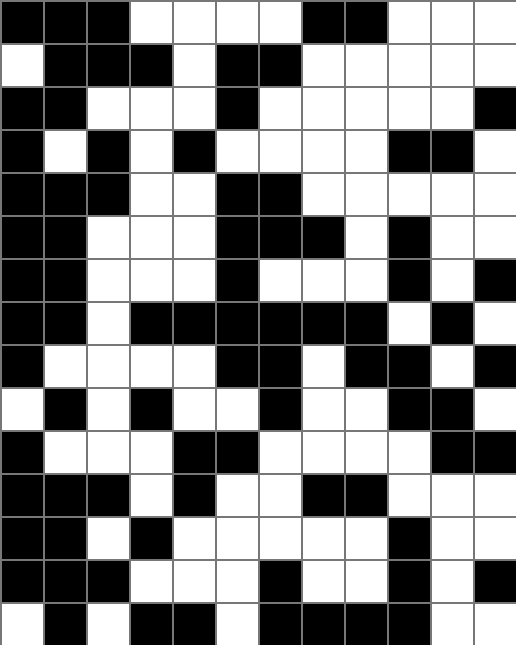[["black", "black", "black", "white", "white", "white", "white", "black", "black", "white", "white", "white"], ["white", "black", "black", "black", "white", "black", "black", "white", "white", "white", "white", "white"], ["black", "black", "white", "white", "white", "black", "white", "white", "white", "white", "white", "black"], ["black", "white", "black", "white", "black", "white", "white", "white", "white", "black", "black", "white"], ["black", "black", "black", "white", "white", "black", "black", "white", "white", "white", "white", "white"], ["black", "black", "white", "white", "white", "black", "black", "black", "white", "black", "white", "white"], ["black", "black", "white", "white", "white", "black", "white", "white", "white", "black", "white", "black"], ["black", "black", "white", "black", "black", "black", "black", "black", "black", "white", "black", "white"], ["black", "white", "white", "white", "white", "black", "black", "white", "black", "black", "white", "black"], ["white", "black", "white", "black", "white", "white", "black", "white", "white", "black", "black", "white"], ["black", "white", "white", "white", "black", "black", "white", "white", "white", "white", "black", "black"], ["black", "black", "black", "white", "black", "white", "white", "black", "black", "white", "white", "white"], ["black", "black", "white", "black", "white", "white", "white", "white", "white", "black", "white", "white"], ["black", "black", "black", "white", "white", "white", "black", "white", "white", "black", "white", "black"], ["white", "black", "white", "black", "black", "white", "black", "black", "black", "black", "white", "white"]]